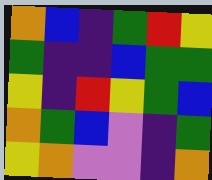[["orange", "blue", "indigo", "green", "red", "yellow"], ["green", "indigo", "indigo", "blue", "green", "green"], ["yellow", "indigo", "red", "yellow", "green", "blue"], ["orange", "green", "blue", "violet", "indigo", "green"], ["yellow", "orange", "violet", "violet", "indigo", "orange"]]